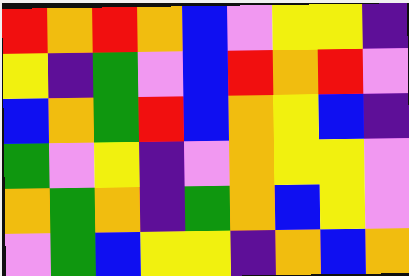[["red", "orange", "red", "orange", "blue", "violet", "yellow", "yellow", "indigo"], ["yellow", "indigo", "green", "violet", "blue", "red", "orange", "red", "violet"], ["blue", "orange", "green", "red", "blue", "orange", "yellow", "blue", "indigo"], ["green", "violet", "yellow", "indigo", "violet", "orange", "yellow", "yellow", "violet"], ["orange", "green", "orange", "indigo", "green", "orange", "blue", "yellow", "violet"], ["violet", "green", "blue", "yellow", "yellow", "indigo", "orange", "blue", "orange"]]